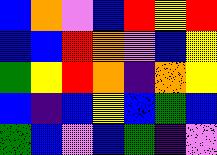[["blue", "orange", "violet", "blue", "red", "yellow", "red"], ["blue", "blue", "red", "orange", "violet", "blue", "yellow"], ["green", "yellow", "red", "orange", "indigo", "orange", "yellow"], ["blue", "indigo", "blue", "yellow", "blue", "green", "blue"], ["green", "blue", "violet", "blue", "green", "indigo", "violet"]]